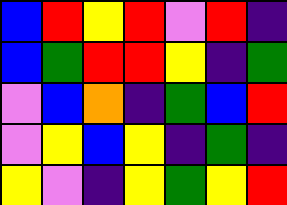[["blue", "red", "yellow", "red", "violet", "red", "indigo"], ["blue", "green", "red", "red", "yellow", "indigo", "green"], ["violet", "blue", "orange", "indigo", "green", "blue", "red"], ["violet", "yellow", "blue", "yellow", "indigo", "green", "indigo"], ["yellow", "violet", "indigo", "yellow", "green", "yellow", "red"]]